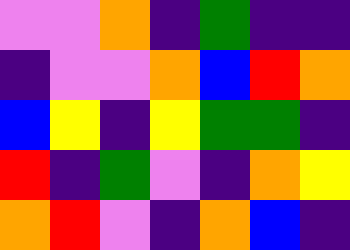[["violet", "violet", "orange", "indigo", "green", "indigo", "indigo"], ["indigo", "violet", "violet", "orange", "blue", "red", "orange"], ["blue", "yellow", "indigo", "yellow", "green", "green", "indigo"], ["red", "indigo", "green", "violet", "indigo", "orange", "yellow"], ["orange", "red", "violet", "indigo", "orange", "blue", "indigo"]]